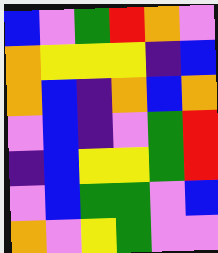[["blue", "violet", "green", "red", "orange", "violet"], ["orange", "yellow", "yellow", "yellow", "indigo", "blue"], ["orange", "blue", "indigo", "orange", "blue", "orange"], ["violet", "blue", "indigo", "violet", "green", "red"], ["indigo", "blue", "yellow", "yellow", "green", "red"], ["violet", "blue", "green", "green", "violet", "blue"], ["orange", "violet", "yellow", "green", "violet", "violet"]]